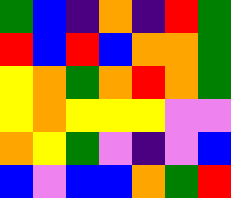[["green", "blue", "indigo", "orange", "indigo", "red", "green"], ["red", "blue", "red", "blue", "orange", "orange", "green"], ["yellow", "orange", "green", "orange", "red", "orange", "green"], ["yellow", "orange", "yellow", "yellow", "yellow", "violet", "violet"], ["orange", "yellow", "green", "violet", "indigo", "violet", "blue"], ["blue", "violet", "blue", "blue", "orange", "green", "red"]]